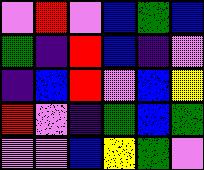[["violet", "red", "violet", "blue", "green", "blue"], ["green", "indigo", "red", "blue", "indigo", "violet"], ["indigo", "blue", "red", "violet", "blue", "yellow"], ["red", "violet", "indigo", "green", "blue", "green"], ["violet", "violet", "blue", "yellow", "green", "violet"]]